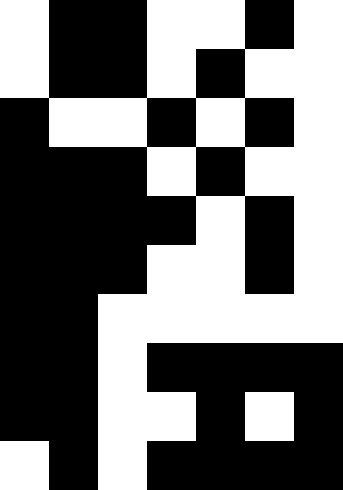[["white", "black", "black", "white", "white", "black", "white"], ["white", "black", "black", "white", "black", "white", "white"], ["black", "white", "white", "black", "white", "black", "white"], ["black", "black", "black", "white", "black", "white", "white"], ["black", "black", "black", "black", "white", "black", "white"], ["black", "black", "black", "white", "white", "black", "white"], ["black", "black", "white", "white", "white", "white", "white"], ["black", "black", "white", "black", "black", "black", "black"], ["black", "black", "white", "white", "black", "white", "black"], ["white", "black", "white", "black", "black", "black", "black"]]